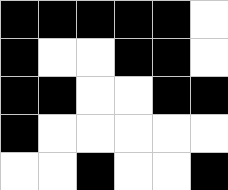[["black", "black", "black", "black", "black", "white"], ["black", "white", "white", "black", "black", "white"], ["black", "black", "white", "white", "black", "black"], ["black", "white", "white", "white", "white", "white"], ["white", "white", "black", "white", "white", "black"]]